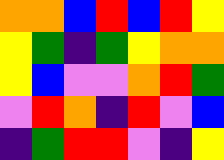[["orange", "orange", "blue", "red", "blue", "red", "yellow"], ["yellow", "green", "indigo", "green", "yellow", "orange", "orange"], ["yellow", "blue", "violet", "violet", "orange", "red", "green"], ["violet", "red", "orange", "indigo", "red", "violet", "blue"], ["indigo", "green", "red", "red", "violet", "indigo", "yellow"]]